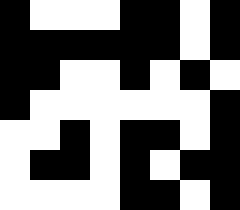[["black", "white", "white", "white", "black", "black", "white", "black"], ["black", "black", "black", "black", "black", "black", "white", "black"], ["black", "black", "white", "white", "black", "white", "black", "white"], ["black", "white", "white", "white", "white", "white", "white", "black"], ["white", "white", "black", "white", "black", "black", "white", "black"], ["white", "black", "black", "white", "black", "white", "black", "black"], ["white", "white", "white", "white", "black", "black", "white", "black"]]